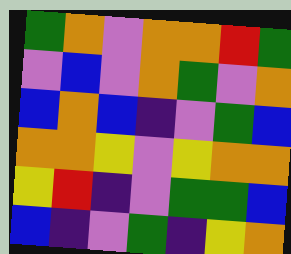[["green", "orange", "violet", "orange", "orange", "red", "green"], ["violet", "blue", "violet", "orange", "green", "violet", "orange"], ["blue", "orange", "blue", "indigo", "violet", "green", "blue"], ["orange", "orange", "yellow", "violet", "yellow", "orange", "orange"], ["yellow", "red", "indigo", "violet", "green", "green", "blue"], ["blue", "indigo", "violet", "green", "indigo", "yellow", "orange"]]